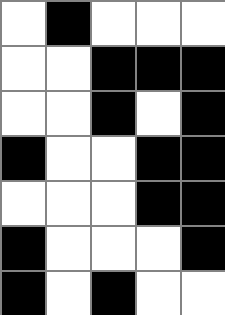[["white", "black", "white", "white", "white"], ["white", "white", "black", "black", "black"], ["white", "white", "black", "white", "black"], ["black", "white", "white", "black", "black"], ["white", "white", "white", "black", "black"], ["black", "white", "white", "white", "black"], ["black", "white", "black", "white", "white"]]